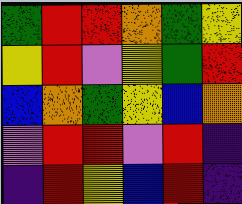[["green", "red", "red", "orange", "green", "yellow"], ["yellow", "red", "violet", "yellow", "green", "red"], ["blue", "orange", "green", "yellow", "blue", "orange"], ["violet", "red", "red", "violet", "red", "indigo"], ["indigo", "red", "yellow", "blue", "red", "indigo"]]